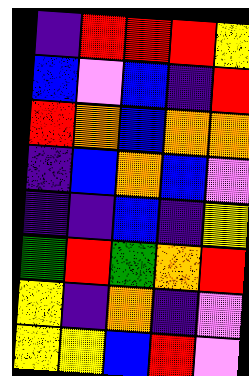[["indigo", "red", "red", "red", "yellow"], ["blue", "violet", "blue", "indigo", "red"], ["red", "orange", "blue", "orange", "orange"], ["indigo", "blue", "orange", "blue", "violet"], ["indigo", "indigo", "blue", "indigo", "yellow"], ["green", "red", "green", "orange", "red"], ["yellow", "indigo", "orange", "indigo", "violet"], ["yellow", "yellow", "blue", "red", "violet"]]